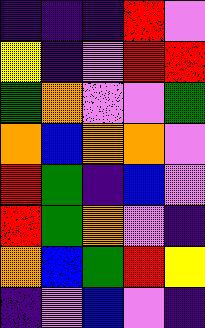[["indigo", "indigo", "indigo", "red", "violet"], ["yellow", "indigo", "violet", "red", "red"], ["green", "orange", "violet", "violet", "green"], ["orange", "blue", "orange", "orange", "violet"], ["red", "green", "indigo", "blue", "violet"], ["red", "green", "orange", "violet", "indigo"], ["orange", "blue", "green", "red", "yellow"], ["indigo", "violet", "blue", "violet", "indigo"]]